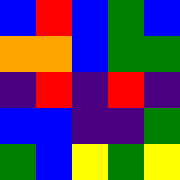[["blue", "red", "blue", "green", "blue"], ["orange", "orange", "blue", "green", "green"], ["indigo", "red", "indigo", "red", "indigo"], ["blue", "blue", "indigo", "indigo", "green"], ["green", "blue", "yellow", "green", "yellow"]]